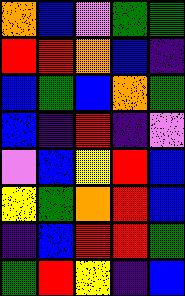[["orange", "blue", "violet", "green", "green"], ["red", "red", "orange", "blue", "indigo"], ["blue", "green", "blue", "orange", "green"], ["blue", "indigo", "red", "indigo", "violet"], ["violet", "blue", "yellow", "red", "blue"], ["yellow", "green", "orange", "red", "blue"], ["indigo", "blue", "red", "red", "green"], ["green", "red", "yellow", "indigo", "blue"]]